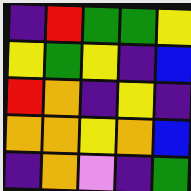[["indigo", "red", "green", "green", "yellow"], ["yellow", "green", "yellow", "indigo", "blue"], ["red", "orange", "indigo", "yellow", "indigo"], ["orange", "orange", "yellow", "orange", "blue"], ["indigo", "orange", "violet", "indigo", "green"]]